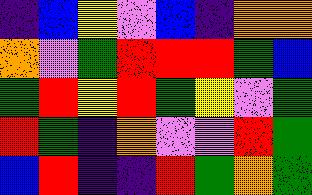[["indigo", "blue", "yellow", "violet", "blue", "indigo", "orange", "orange"], ["orange", "violet", "green", "red", "red", "red", "green", "blue"], ["green", "red", "yellow", "red", "green", "yellow", "violet", "green"], ["red", "green", "indigo", "orange", "violet", "violet", "red", "green"], ["blue", "red", "indigo", "indigo", "red", "green", "orange", "green"]]